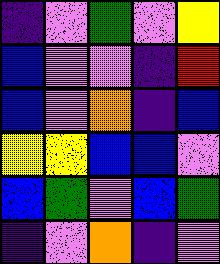[["indigo", "violet", "green", "violet", "yellow"], ["blue", "violet", "violet", "indigo", "red"], ["blue", "violet", "orange", "indigo", "blue"], ["yellow", "yellow", "blue", "blue", "violet"], ["blue", "green", "violet", "blue", "green"], ["indigo", "violet", "orange", "indigo", "violet"]]